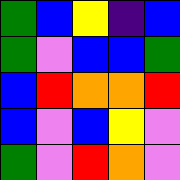[["green", "blue", "yellow", "indigo", "blue"], ["green", "violet", "blue", "blue", "green"], ["blue", "red", "orange", "orange", "red"], ["blue", "violet", "blue", "yellow", "violet"], ["green", "violet", "red", "orange", "violet"]]